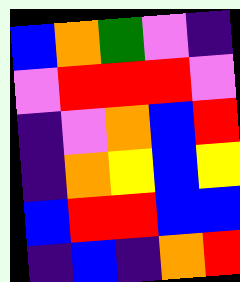[["blue", "orange", "green", "violet", "indigo"], ["violet", "red", "red", "red", "violet"], ["indigo", "violet", "orange", "blue", "red"], ["indigo", "orange", "yellow", "blue", "yellow"], ["blue", "red", "red", "blue", "blue"], ["indigo", "blue", "indigo", "orange", "red"]]